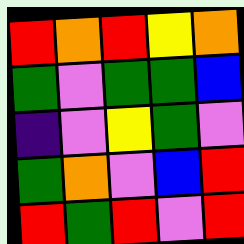[["red", "orange", "red", "yellow", "orange"], ["green", "violet", "green", "green", "blue"], ["indigo", "violet", "yellow", "green", "violet"], ["green", "orange", "violet", "blue", "red"], ["red", "green", "red", "violet", "red"]]